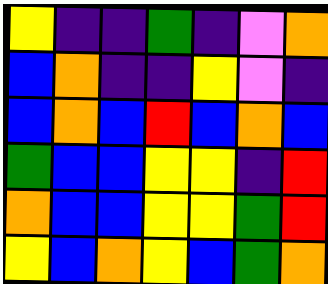[["yellow", "indigo", "indigo", "green", "indigo", "violet", "orange"], ["blue", "orange", "indigo", "indigo", "yellow", "violet", "indigo"], ["blue", "orange", "blue", "red", "blue", "orange", "blue"], ["green", "blue", "blue", "yellow", "yellow", "indigo", "red"], ["orange", "blue", "blue", "yellow", "yellow", "green", "red"], ["yellow", "blue", "orange", "yellow", "blue", "green", "orange"]]